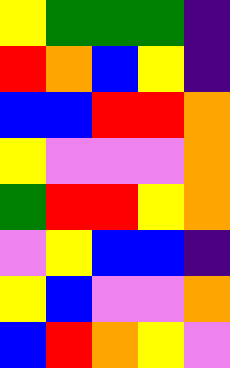[["yellow", "green", "green", "green", "indigo"], ["red", "orange", "blue", "yellow", "indigo"], ["blue", "blue", "red", "red", "orange"], ["yellow", "violet", "violet", "violet", "orange"], ["green", "red", "red", "yellow", "orange"], ["violet", "yellow", "blue", "blue", "indigo"], ["yellow", "blue", "violet", "violet", "orange"], ["blue", "red", "orange", "yellow", "violet"]]